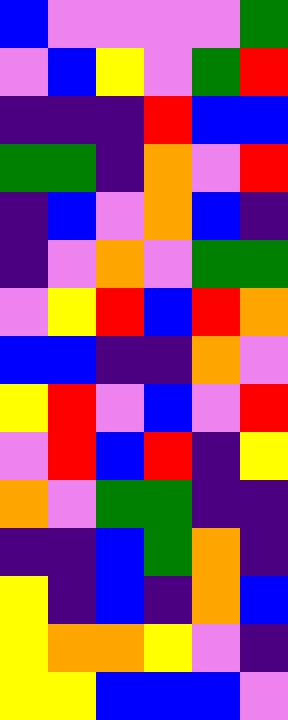[["blue", "violet", "violet", "violet", "violet", "green"], ["violet", "blue", "yellow", "violet", "green", "red"], ["indigo", "indigo", "indigo", "red", "blue", "blue"], ["green", "green", "indigo", "orange", "violet", "red"], ["indigo", "blue", "violet", "orange", "blue", "indigo"], ["indigo", "violet", "orange", "violet", "green", "green"], ["violet", "yellow", "red", "blue", "red", "orange"], ["blue", "blue", "indigo", "indigo", "orange", "violet"], ["yellow", "red", "violet", "blue", "violet", "red"], ["violet", "red", "blue", "red", "indigo", "yellow"], ["orange", "violet", "green", "green", "indigo", "indigo"], ["indigo", "indigo", "blue", "green", "orange", "indigo"], ["yellow", "indigo", "blue", "indigo", "orange", "blue"], ["yellow", "orange", "orange", "yellow", "violet", "indigo"], ["yellow", "yellow", "blue", "blue", "blue", "violet"]]